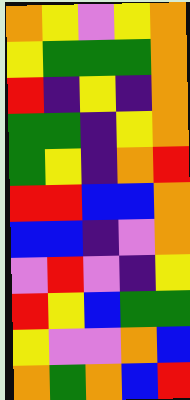[["orange", "yellow", "violet", "yellow", "orange"], ["yellow", "green", "green", "green", "orange"], ["red", "indigo", "yellow", "indigo", "orange"], ["green", "green", "indigo", "yellow", "orange"], ["green", "yellow", "indigo", "orange", "red"], ["red", "red", "blue", "blue", "orange"], ["blue", "blue", "indigo", "violet", "orange"], ["violet", "red", "violet", "indigo", "yellow"], ["red", "yellow", "blue", "green", "green"], ["yellow", "violet", "violet", "orange", "blue"], ["orange", "green", "orange", "blue", "red"]]